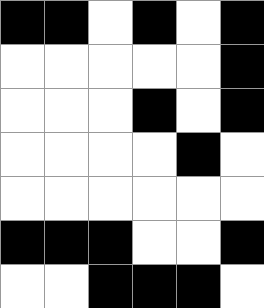[["black", "black", "white", "black", "white", "black"], ["white", "white", "white", "white", "white", "black"], ["white", "white", "white", "black", "white", "black"], ["white", "white", "white", "white", "black", "white"], ["white", "white", "white", "white", "white", "white"], ["black", "black", "black", "white", "white", "black"], ["white", "white", "black", "black", "black", "white"]]